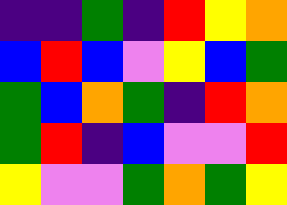[["indigo", "indigo", "green", "indigo", "red", "yellow", "orange"], ["blue", "red", "blue", "violet", "yellow", "blue", "green"], ["green", "blue", "orange", "green", "indigo", "red", "orange"], ["green", "red", "indigo", "blue", "violet", "violet", "red"], ["yellow", "violet", "violet", "green", "orange", "green", "yellow"]]